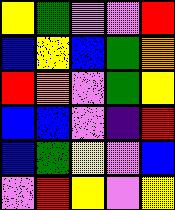[["yellow", "green", "violet", "violet", "red"], ["blue", "yellow", "blue", "green", "orange"], ["red", "orange", "violet", "green", "yellow"], ["blue", "blue", "violet", "indigo", "red"], ["blue", "green", "yellow", "violet", "blue"], ["violet", "red", "yellow", "violet", "yellow"]]